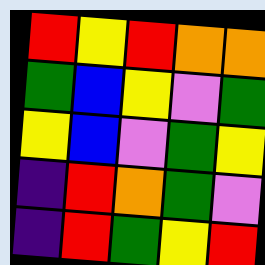[["red", "yellow", "red", "orange", "orange"], ["green", "blue", "yellow", "violet", "green"], ["yellow", "blue", "violet", "green", "yellow"], ["indigo", "red", "orange", "green", "violet"], ["indigo", "red", "green", "yellow", "red"]]